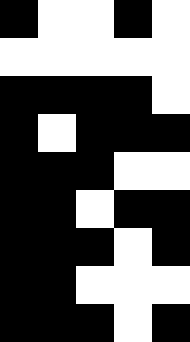[["black", "white", "white", "black", "white"], ["white", "white", "white", "white", "white"], ["black", "black", "black", "black", "white"], ["black", "white", "black", "black", "black"], ["black", "black", "black", "white", "white"], ["black", "black", "white", "black", "black"], ["black", "black", "black", "white", "black"], ["black", "black", "white", "white", "white"], ["black", "black", "black", "white", "black"]]